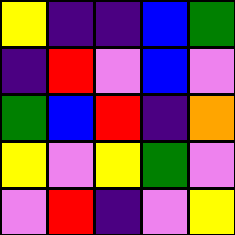[["yellow", "indigo", "indigo", "blue", "green"], ["indigo", "red", "violet", "blue", "violet"], ["green", "blue", "red", "indigo", "orange"], ["yellow", "violet", "yellow", "green", "violet"], ["violet", "red", "indigo", "violet", "yellow"]]